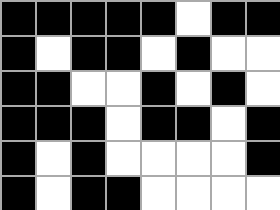[["black", "black", "black", "black", "black", "white", "black", "black"], ["black", "white", "black", "black", "white", "black", "white", "white"], ["black", "black", "white", "white", "black", "white", "black", "white"], ["black", "black", "black", "white", "black", "black", "white", "black"], ["black", "white", "black", "white", "white", "white", "white", "black"], ["black", "white", "black", "black", "white", "white", "white", "white"]]